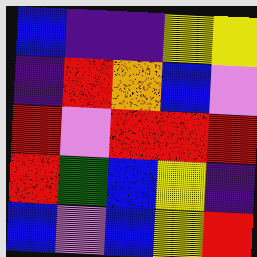[["blue", "indigo", "indigo", "yellow", "yellow"], ["indigo", "red", "orange", "blue", "violet"], ["red", "violet", "red", "red", "red"], ["red", "green", "blue", "yellow", "indigo"], ["blue", "violet", "blue", "yellow", "red"]]